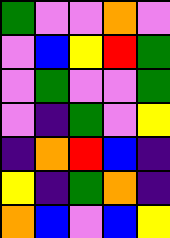[["green", "violet", "violet", "orange", "violet"], ["violet", "blue", "yellow", "red", "green"], ["violet", "green", "violet", "violet", "green"], ["violet", "indigo", "green", "violet", "yellow"], ["indigo", "orange", "red", "blue", "indigo"], ["yellow", "indigo", "green", "orange", "indigo"], ["orange", "blue", "violet", "blue", "yellow"]]